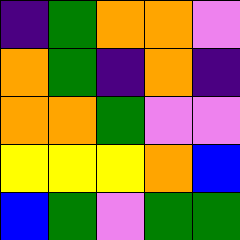[["indigo", "green", "orange", "orange", "violet"], ["orange", "green", "indigo", "orange", "indigo"], ["orange", "orange", "green", "violet", "violet"], ["yellow", "yellow", "yellow", "orange", "blue"], ["blue", "green", "violet", "green", "green"]]